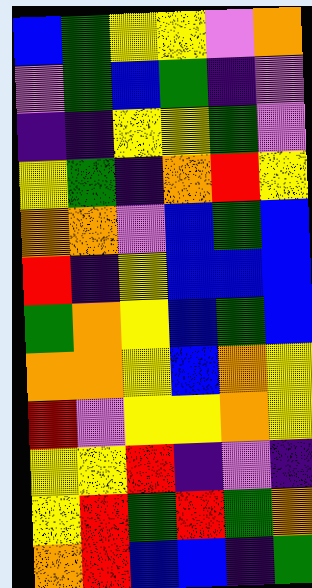[["blue", "green", "yellow", "yellow", "violet", "orange"], ["violet", "green", "blue", "green", "indigo", "violet"], ["indigo", "indigo", "yellow", "yellow", "green", "violet"], ["yellow", "green", "indigo", "orange", "red", "yellow"], ["orange", "orange", "violet", "blue", "green", "blue"], ["red", "indigo", "yellow", "blue", "blue", "blue"], ["green", "orange", "yellow", "blue", "green", "blue"], ["orange", "orange", "yellow", "blue", "orange", "yellow"], ["red", "violet", "yellow", "yellow", "orange", "yellow"], ["yellow", "yellow", "red", "indigo", "violet", "indigo"], ["yellow", "red", "green", "red", "green", "orange"], ["orange", "red", "blue", "blue", "indigo", "green"]]